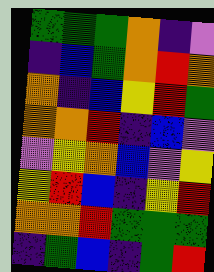[["green", "green", "green", "orange", "indigo", "violet"], ["indigo", "blue", "green", "orange", "red", "orange"], ["orange", "indigo", "blue", "yellow", "red", "green"], ["orange", "orange", "red", "indigo", "blue", "violet"], ["violet", "yellow", "orange", "blue", "violet", "yellow"], ["yellow", "red", "blue", "indigo", "yellow", "red"], ["orange", "orange", "red", "green", "green", "green"], ["indigo", "green", "blue", "indigo", "green", "red"]]